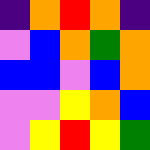[["indigo", "orange", "red", "orange", "indigo"], ["violet", "blue", "orange", "green", "orange"], ["blue", "blue", "violet", "blue", "orange"], ["violet", "violet", "yellow", "orange", "blue"], ["violet", "yellow", "red", "yellow", "green"]]